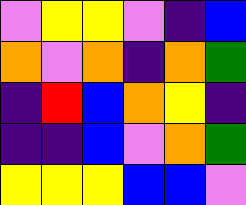[["violet", "yellow", "yellow", "violet", "indigo", "blue"], ["orange", "violet", "orange", "indigo", "orange", "green"], ["indigo", "red", "blue", "orange", "yellow", "indigo"], ["indigo", "indigo", "blue", "violet", "orange", "green"], ["yellow", "yellow", "yellow", "blue", "blue", "violet"]]